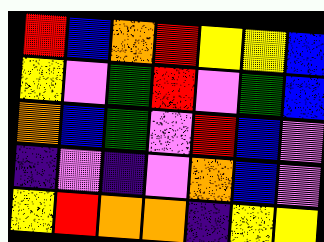[["red", "blue", "orange", "red", "yellow", "yellow", "blue"], ["yellow", "violet", "green", "red", "violet", "green", "blue"], ["orange", "blue", "green", "violet", "red", "blue", "violet"], ["indigo", "violet", "indigo", "violet", "orange", "blue", "violet"], ["yellow", "red", "orange", "orange", "indigo", "yellow", "yellow"]]